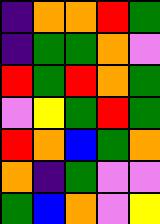[["indigo", "orange", "orange", "red", "green"], ["indigo", "green", "green", "orange", "violet"], ["red", "green", "red", "orange", "green"], ["violet", "yellow", "green", "red", "green"], ["red", "orange", "blue", "green", "orange"], ["orange", "indigo", "green", "violet", "violet"], ["green", "blue", "orange", "violet", "yellow"]]